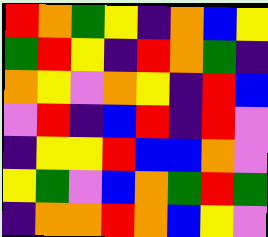[["red", "orange", "green", "yellow", "indigo", "orange", "blue", "yellow"], ["green", "red", "yellow", "indigo", "red", "orange", "green", "indigo"], ["orange", "yellow", "violet", "orange", "yellow", "indigo", "red", "blue"], ["violet", "red", "indigo", "blue", "red", "indigo", "red", "violet"], ["indigo", "yellow", "yellow", "red", "blue", "blue", "orange", "violet"], ["yellow", "green", "violet", "blue", "orange", "green", "red", "green"], ["indigo", "orange", "orange", "red", "orange", "blue", "yellow", "violet"]]